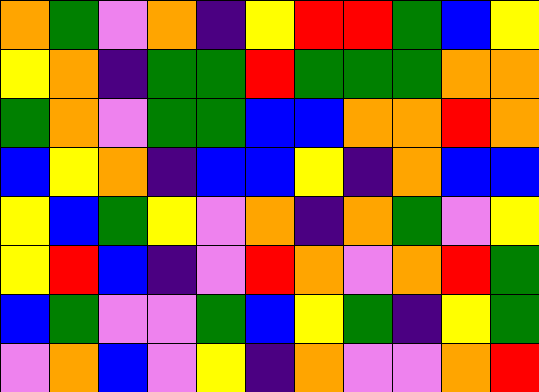[["orange", "green", "violet", "orange", "indigo", "yellow", "red", "red", "green", "blue", "yellow"], ["yellow", "orange", "indigo", "green", "green", "red", "green", "green", "green", "orange", "orange"], ["green", "orange", "violet", "green", "green", "blue", "blue", "orange", "orange", "red", "orange"], ["blue", "yellow", "orange", "indigo", "blue", "blue", "yellow", "indigo", "orange", "blue", "blue"], ["yellow", "blue", "green", "yellow", "violet", "orange", "indigo", "orange", "green", "violet", "yellow"], ["yellow", "red", "blue", "indigo", "violet", "red", "orange", "violet", "orange", "red", "green"], ["blue", "green", "violet", "violet", "green", "blue", "yellow", "green", "indigo", "yellow", "green"], ["violet", "orange", "blue", "violet", "yellow", "indigo", "orange", "violet", "violet", "orange", "red"]]